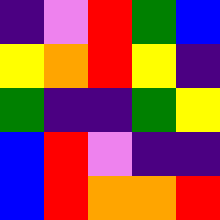[["indigo", "violet", "red", "green", "blue"], ["yellow", "orange", "red", "yellow", "indigo"], ["green", "indigo", "indigo", "green", "yellow"], ["blue", "red", "violet", "indigo", "indigo"], ["blue", "red", "orange", "orange", "red"]]